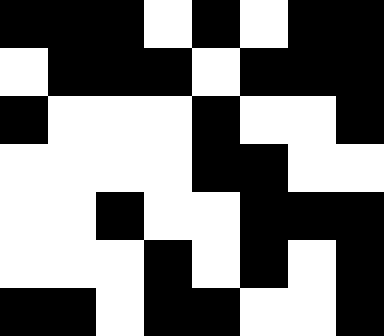[["black", "black", "black", "white", "black", "white", "black", "black"], ["white", "black", "black", "black", "white", "black", "black", "black"], ["black", "white", "white", "white", "black", "white", "white", "black"], ["white", "white", "white", "white", "black", "black", "white", "white"], ["white", "white", "black", "white", "white", "black", "black", "black"], ["white", "white", "white", "black", "white", "black", "white", "black"], ["black", "black", "white", "black", "black", "white", "white", "black"]]